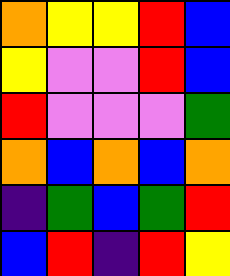[["orange", "yellow", "yellow", "red", "blue"], ["yellow", "violet", "violet", "red", "blue"], ["red", "violet", "violet", "violet", "green"], ["orange", "blue", "orange", "blue", "orange"], ["indigo", "green", "blue", "green", "red"], ["blue", "red", "indigo", "red", "yellow"]]